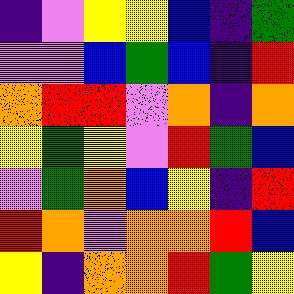[["indigo", "violet", "yellow", "yellow", "blue", "indigo", "green"], ["violet", "violet", "blue", "green", "blue", "indigo", "red"], ["orange", "red", "red", "violet", "orange", "indigo", "orange"], ["yellow", "green", "yellow", "violet", "red", "green", "blue"], ["violet", "green", "orange", "blue", "yellow", "indigo", "red"], ["red", "orange", "violet", "orange", "orange", "red", "blue"], ["yellow", "indigo", "orange", "orange", "red", "green", "yellow"]]